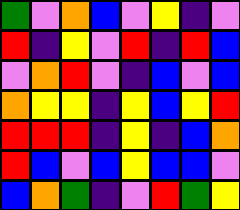[["green", "violet", "orange", "blue", "violet", "yellow", "indigo", "violet"], ["red", "indigo", "yellow", "violet", "red", "indigo", "red", "blue"], ["violet", "orange", "red", "violet", "indigo", "blue", "violet", "blue"], ["orange", "yellow", "yellow", "indigo", "yellow", "blue", "yellow", "red"], ["red", "red", "red", "indigo", "yellow", "indigo", "blue", "orange"], ["red", "blue", "violet", "blue", "yellow", "blue", "blue", "violet"], ["blue", "orange", "green", "indigo", "violet", "red", "green", "yellow"]]